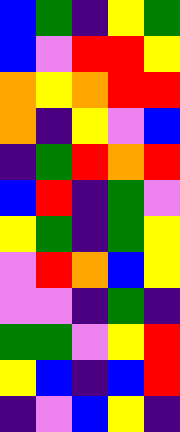[["blue", "green", "indigo", "yellow", "green"], ["blue", "violet", "red", "red", "yellow"], ["orange", "yellow", "orange", "red", "red"], ["orange", "indigo", "yellow", "violet", "blue"], ["indigo", "green", "red", "orange", "red"], ["blue", "red", "indigo", "green", "violet"], ["yellow", "green", "indigo", "green", "yellow"], ["violet", "red", "orange", "blue", "yellow"], ["violet", "violet", "indigo", "green", "indigo"], ["green", "green", "violet", "yellow", "red"], ["yellow", "blue", "indigo", "blue", "red"], ["indigo", "violet", "blue", "yellow", "indigo"]]